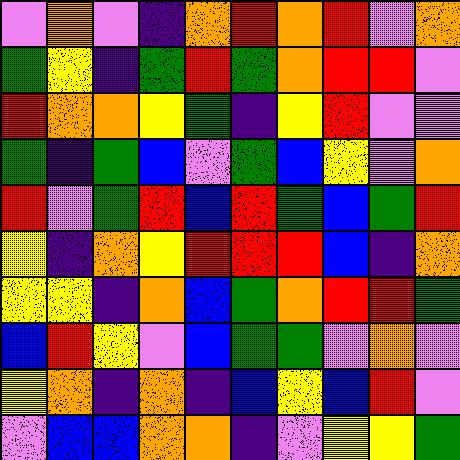[["violet", "orange", "violet", "indigo", "orange", "red", "orange", "red", "violet", "orange"], ["green", "yellow", "indigo", "green", "red", "green", "orange", "red", "red", "violet"], ["red", "orange", "orange", "yellow", "green", "indigo", "yellow", "red", "violet", "violet"], ["green", "indigo", "green", "blue", "violet", "green", "blue", "yellow", "violet", "orange"], ["red", "violet", "green", "red", "blue", "red", "green", "blue", "green", "red"], ["yellow", "indigo", "orange", "yellow", "red", "red", "red", "blue", "indigo", "orange"], ["yellow", "yellow", "indigo", "orange", "blue", "green", "orange", "red", "red", "green"], ["blue", "red", "yellow", "violet", "blue", "green", "green", "violet", "orange", "violet"], ["yellow", "orange", "indigo", "orange", "indigo", "blue", "yellow", "blue", "red", "violet"], ["violet", "blue", "blue", "orange", "orange", "indigo", "violet", "yellow", "yellow", "green"]]